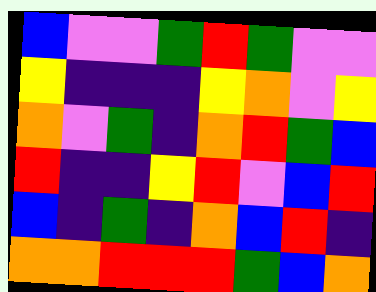[["blue", "violet", "violet", "green", "red", "green", "violet", "violet"], ["yellow", "indigo", "indigo", "indigo", "yellow", "orange", "violet", "yellow"], ["orange", "violet", "green", "indigo", "orange", "red", "green", "blue"], ["red", "indigo", "indigo", "yellow", "red", "violet", "blue", "red"], ["blue", "indigo", "green", "indigo", "orange", "blue", "red", "indigo"], ["orange", "orange", "red", "red", "red", "green", "blue", "orange"]]